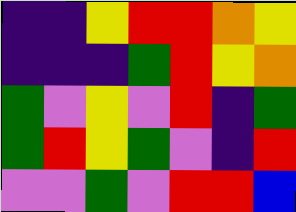[["indigo", "indigo", "yellow", "red", "red", "orange", "yellow"], ["indigo", "indigo", "indigo", "green", "red", "yellow", "orange"], ["green", "violet", "yellow", "violet", "red", "indigo", "green"], ["green", "red", "yellow", "green", "violet", "indigo", "red"], ["violet", "violet", "green", "violet", "red", "red", "blue"]]